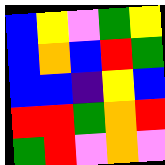[["blue", "yellow", "violet", "green", "yellow"], ["blue", "orange", "blue", "red", "green"], ["blue", "blue", "indigo", "yellow", "blue"], ["red", "red", "green", "orange", "red"], ["green", "red", "violet", "orange", "violet"]]